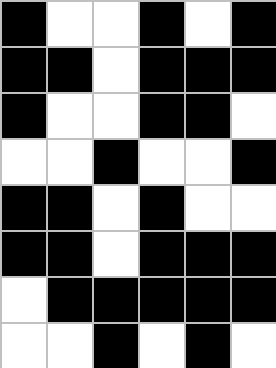[["black", "white", "white", "black", "white", "black"], ["black", "black", "white", "black", "black", "black"], ["black", "white", "white", "black", "black", "white"], ["white", "white", "black", "white", "white", "black"], ["black", "black", "white", "black", "white", "white"], ["black", "black", "white", "black", "black", "black"], ["white", "black", "black", "black", "black", "black"], ["white", "white", "black", "white", "black", "white"]]